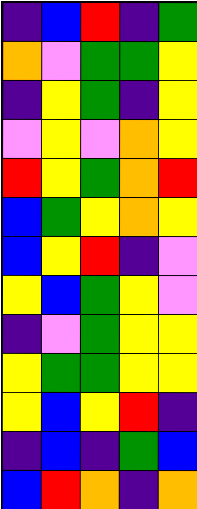[["indigo", "blue", "red", "indigo", "green"], ["orange", "violet", "green", "green", "yellow"], ["indigo", "yellow", "green", "indigo", "yellow"], ["violet", "yellow", "violet", "orange", "yellow"], ["red", "yellow", "green", "orange", "red"], ["blue", "green", "yellow", "orange", "yellow"], ["blue", "yellow", "red", "indigo", "violet"], ["yellow", "blue", "green", "yellow", "violet"], ["indigo", "violet", "green", "yellow", "yellow"], ["yellow", "green", "green", "yellow", "yellow"], ["yellow", "blue", "yellow", "red", "indigo"], ["indigo", "blue", "indigo", "green", "blue"], ["blue", "red", "orange", "indigo", "orange"]]